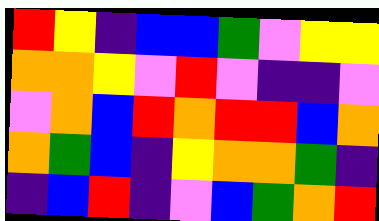[["red", "yellow", "indigo", "blue", "blue", "green", "violet", "yellow", "yellow"], ["orange", "orange", "yellow", "violet", "red", "violet", "indigo", "indigo", "violet"], ["violet", "orange", "blue", "red", "orange", "red", "red", "blue", "orange"], ["orange", "green", "blue", "indigo", "yellow", "orange", "orange", "green", "indigo"], ["indigo", "blue", "red", "indigo", "violet", "blue", "green", "orange", "red"]]